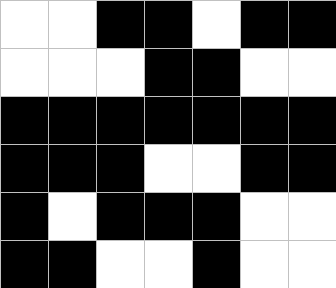[["white", "white", "black", "black", "white", "black", "black"], ["white", "white", "white", "black", "black", "white", "white"], ["black", "black", "black", "black", "black", "black", "black"], ["black", "black", "black", "white", "white", "black", "black"], ["black", "white", "black", "black", "black", "white", "white"], ["black", "black", "white", "white", "black", "white", "white"]]